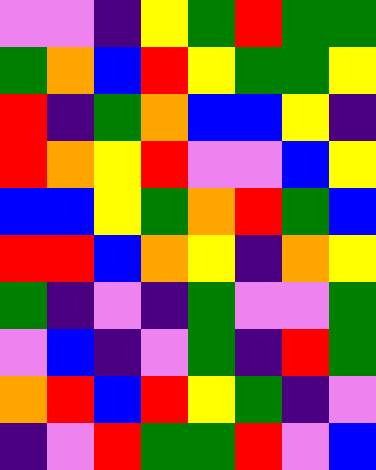[["violet", "violet", "indigo", "yellow", "green", "red", "green", "green"], ["green", "orange", "blue", "red", "yellow", "green", "green", "yellow"], ["red", "indigo", "green", "orange", "blue", "blue", "yellow", "indigo"], ["red", "orange", "yellow", "red", "violet", "violet", "blue", "yellow"], ["blue", "blue", "yellow", "green", "orange", "red", "green", "blue"], ["red", "red", "blue", "orange", "yellow", "indigo", "orange", "yellow"], ["green", "indigo", "violet", "indigo", "green", "violet", "violet", "green"], ["violet", "blue", "indigo", "violet", "green", "indigo", "red", "green"], ["orange", "red", "blue", "red", "yellow", "green", "indigo", "violet"], ["indigo", "violet", "red", "green", "green", "red", "violet", "blue"]]